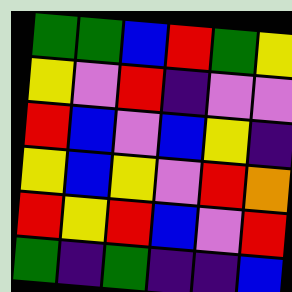[["green", "green", "blue", "red", "green", "yellow"], ["yellow", "violet", "red", "indigo", "violet", "violet"], ["red", "blue", "violet", "blue", "yellow", "indigo"], ["yellow", "blue", "yellow", "violet", "red", "orange"], ["red", "yellow", "red", "blue", "violet", "red"], ["green", "indigo", "green", "indigo", "indigo", "blue"]]